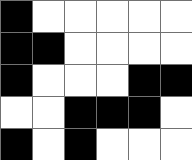[["black", "white", "white", "white", "white", "white"], ["black", "black", "white", "white", "white", "white"], ["black", "white", "white", "white", "black", "black"], ["white", "white", "black", "black", "black", "white"], ["black", "white", "black", "white", "white", "white"]]